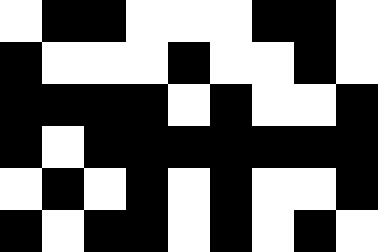[["white", "black", "black", "white", "white", "white", "black", "black", "white"], ["black", "white", "white", "white", "black", "white", "white", "black", "white"], ["black", "black", "black", "black", "white", "black", "white", "white", "black"], ["black", "white", "black", "black", "black", "black", "black", "black", "black"], ["white", "black", "white", "black", "white", "black", "white", "white", "black"], ["black", "white", "black", "black", "white", "black", "white", "black", "white"]]